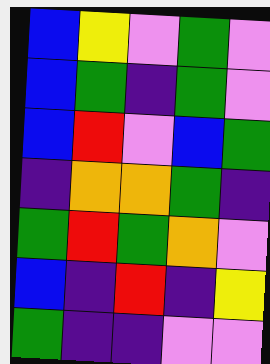[["blue", "yellow", "violet", "green", "violet"], ["blue", "green", "indigo", "green", "violet"], ["blue", "red", "violet", "blue", "green"], ["indigo", "orange", "orange", "green", "indigo"], ["green", "red", "green", "orange", "violet"], ["blue", "indigo", "red", "indigo", "yellow"], ["green", "indigo", "indigo", "violet", "violet"]]